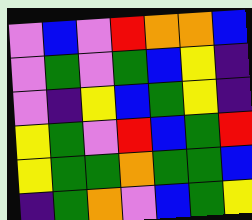[["violet", "blue", "violet", "red", "orange", "orange", "blue"], ["violet", "green", "violet", "green", "blue", "yellow", "indigo"], ["violet", "indigo", "yellow", "blue", "green", "yellow", "indigo"], ["yellow", "green", "violet", "red", "blue", "green", "red"], ["yellow", "green", "green", "orange", "green", "green", "blue"], ["indigo", "green", "orange", "violet", "blue", "green", "yellow"]]